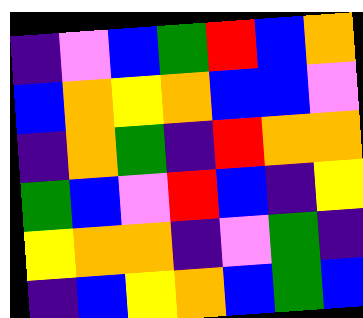[["indigo", "violet", "blue", "green", "red", "blue", "orange"], ["blue", "orange", "yellow", "orange", "blue", "blue", "violet"], ["indigo", "orange", "green", "indigo", "red", "orange", "orange"], ["green", "blue", "violet", "red", "blue", "indigo", "yellow"], ["yellow", "orange", "orange", "indigo", "violet", "green", "indigo"], ["indigo", "blue", "yellow", "orange", "blue", "green", "blue"]]